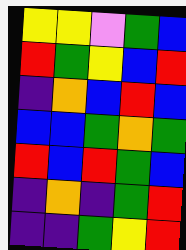[["yellow", "yellow", "violet", "green", "blue"], ["red", "green", "yellow", "blue", "red"], ["indigo", "orange", "blue", "red", "blue"], ["blue", "blue", "green", "orange", "green"], ["red", "blue", "red", "green", "blue"], ["indigo", "orange", "indigo", "green", "red"], ["indigo", "indigo", "green", "yellow", "red"]]